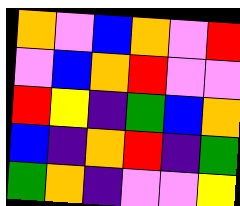[["orange", "violet", "blue", "orange", "violet", "red"], ["violet", "blue", "orange", "red", "violet", "violet"], ["red", "yellow", "indigo", "green", "blue", "orange"], ["blue", "indigo", "orange", "red", "indigo", "green"], ["green", "orange", "indigo", "violet", "violet", "yellow"]]